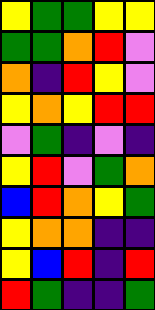[["yellow", "green", "green", "yellow", "yellow"], ["green", "green", "orange", "red", "violet"], ["orange", "indigo", "red", "yellow", "violet"], ["yellow", "orange", "yellow", "red", "red"], ["violet", "green", "indigo", "violet", "indigo"], ["yellow", "red", "violet", "green", "orange"], ["blue", "red", "orange", "yellow", "green"], ["yellow", "orange", "orange", "indigo", "indigo"], ["yellow", "blue", "red", "indigo", "red"], ["red", "green", "indigo", "indigo", "green"]]